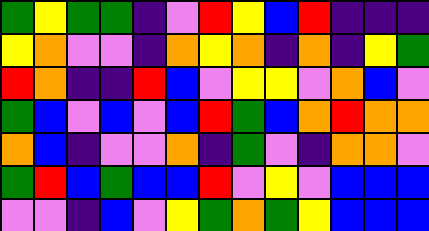[["green", "yellow", "green", "green", "indigo", "violet", "red", "yellow", "blue", "red", "indigo", "indigo", "indigo"], ["yellow", "orange", "violet", "violet", "indigo", "orange", "yellow", "orange", "indigo", "orange", "indigo", "yellow", "green"], ["red", "orange", "indigo", "indigo", "red", "blue", "violet", "yellow", "yellow", "violet", "orange", "blue", "violet"], ["green", "blue", "violet", "blue", "violet", "blue", "red", "green", "blue", "orange", "red", "orange", "orange"], ["orange", "blue", "indigo", "violet", "violet", "orange", "indigo", "green", "violet", "indigo", "orange", "orange", "violet"], ["green", "red", "blue", "green", "blue", "blue", "red", "violet", "yellow", "violet", "blue", "blue", "blue"], ["violet", "violet", "indigo", "blue", "violet", "yellow", "green", "orange", "green", "yellow", "blue", "blue", "blue"]]